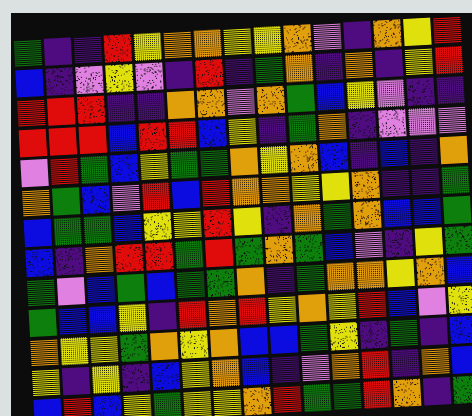[["green", "indigo", "indigo", "red", "yellow", "orange", "orange", "yellow", "yellow", "orange", "violet", "indigo", "orange", "yellow", "red"], ["blue", "indigo", "violet", "yellow", "violet", "indigo", "red", "indigo", "green", "orange", "indigo", "orange", "indigo", "yellow", "red"], ["red", "red", "red", "indigo", "indigo", "orange", "orange", "violet", "orange", "green", "blue", "yellow", "violet", "indigo", "indigo"], ["red", "red", "red", "blue", "red", "red", "blue", "yellow", "indigo", "green", "orange", "indigo", "violet", "violet", "violet"], ["violet", "red", "green", "blue", "yellow", "green", "green", "orange", "yellow", "orange", "blue", "indigo", "blue", "indigo", "orange"], ["orange", "green", "blue", "violet", "red", "blue", "red", "orange", "orange", "yellow", "yellow", "orange", "indigo", "indigo", "green"], ["blue", "green", "green", "blue", "yellow", "yellow", "red", "yellow", "indigo", "orange", "green", "orange", "blue", "blue", "green"], ["blue", "indigo", "orange", "red", "red", "green", "red", "green", "orange", "green", "blue", "violet", "indigo", "yellow", "green"], ["green", "violet", "blue", "green", "blue", "green", "green", "orange", "indigo", "green", "orange", "orange", "yellow", "orange", "blue"], ["green", "blue", "blue", "yellow", "indigo", "red", "orange", "red", "yellow", "orange", "yellow", "red", "blue", "violet", "yellow"], ["orange", "yellow", "yellow", "green", "orange", "yellow", "orange", "blue", "blue", "green", "yellow", "indigo", "green", "indigo", "blue"], ["yellow", "indigo", "yellow", "indigo", "blue", "yellow", "orange", "blue", "indigo", "violet", "orange", "red", "indigo", "orange", "blue"], ["blue", "red", "blue", "yellow", "green", "yellow", "yellow", "orange", "red", "green", "green", "red", "orange", "indigo", "green"]]